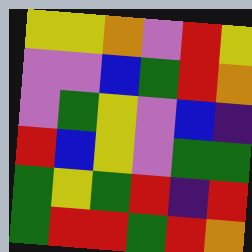[["yellow", "yellow", "orange", "violet", "red", "yellow"], ["violet", "violet", "blue", "green", "red", "orange"], ["violet", "green", "yellow", "violet", "blue", "indigo"], ["red", "blue", "yellow", "violet", "green", "green"], ["green", "yellow", "green", "red", "indigo", "red"], ["green", "red", "red", "green", "red", "orange"]]